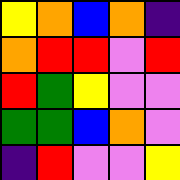[["yellow", "orange", "blue", "orange", "indigo"], ["orange", "red", "red", "violet", "red"], ["red", "green", "yellow", "violet", "violet"], ["green", "green", "blue", "orange", "violet"], ["indigo", "red", "violet", "violet", "yellow"]]